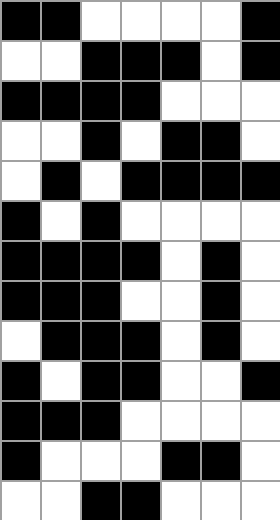[["black", "black", "white", "white", "white", "white", "black"], ["white", "white", "black", "black", "black", "white", "black"], ["black", "black", "black", "black", "white", "white", "white"], ["white", "white", "black", "white", "black", "black", "white"], ["white", "black", "white", "black", "black", "black", "black"], ["black", "white", "black", "white", "white", "white", "white"], ["black", "black", "black", "black", "white", "black", "white"], ["black", "black", "black", "white", "white", "black", "white"], ["white", "black", "black", "black", "white", "black", "white"], ["black", "white", "black", "black", "white", "white", "black"], ["black", "black", "black", "white", "white", "white", "white"], ["black", "white", "white", "white", "black", "black", "white"], ["white", "white", "black", "black", "white", "white", "white"]]